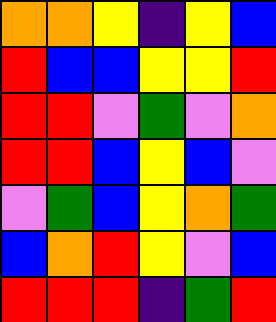[["orange", "orange", "yellow", "indigo", "yellow", "blue"], ["red", "blue", "blue", "yellow", "yellow", "red"], ["red", "red", "violet", "green", "violet", "orange"], ["red", "red", "blue", "yellow", "blue", "violet"], ["violet", "green", "blue", "yellow", "orange", "green"], ["blue", "orange", "red", "yellow", "violet", "blue"], ["red", "red", "red", "indigo", "green", "red"]]